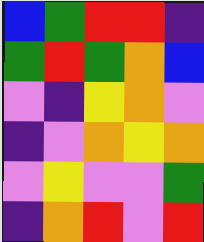[["blue", "green", "red", "red", "indigo"], ["green", "red", "green", "orange", "blue"], ["violet", "indigo", "yellow", "orange", "violet"], ["indigo", "violet", "orange", "yellow", "orange"], ["violet", "yellow", "violet", "violet", "green"], ["indigo", "orange", "red", "violet", "red"]]